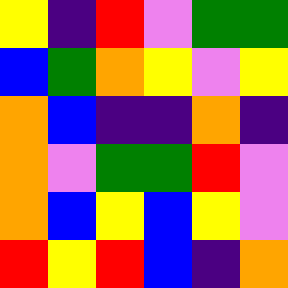[["yellow", "indigo", "red", "violet", "green", "green"], ["blue", "green", "orange", "yellow", "violet", "yellow"], ["orange", "blue", "indigo", "indigo", "orange", "indigo"], ["orange", "violet", "green", "green", "red", "violet"], ["orange", "blue", "yellow", "blue", "yellow", "violet"], ["red", "yellow", "red", "blue", "indigo", "orange"]]